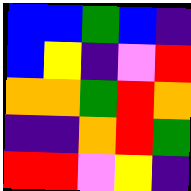[["blue", "blue", "green", "blue", "indigo"], ["blue", "yellow", "indigo", "violet", "red"], ["orange", "orange", "green", "red", "orange"], ["indigo", "indigo", "orange", "red", "green"], ["red", "red", "violet", "yellow", "indigo"]]